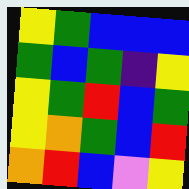[["yellow", "green", "blue", "blue", "blue"], ["green", "blue", "green", "indigo", "yellow"], ["yellow", "green", "red", "blue", "green"], ["yellow", "orange", "green", "blue", "red"], ["orange", "red", "blue", "violet", "yellow"]]